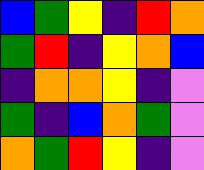[["blue", "green", "yellow", "indigo", "red", "orange"], ["green", "red", "indigo", "yellow", "orange", "blue"], ["indigo", "orange", "orange", "yellow", "indigo", "violet"], ["green", "indigo", "blue", "orange", "green", "violet"], ["orange", "green", "red", "yellow", "indigo", "violet"]]